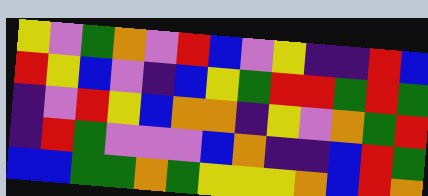[["yellow", "violet", "green", "orange", "violet", "red", "blue", "violet", "yellow", "indigo", "indigo", "red", "blue"], ["red", "yellow", "blue", "violet", "indigo", "blue", "yellow", "green", "red", "red", "green", "red", "green"], ["indigo", "violet", "red", "yellow", "blue", "orange", "orange", "indigo", "yellow", "violet", "orange", "green", "red"], ["indigo", "red", "green", "violet", "violet", "violet", "blue", "orange", "indigo", "indigo", "blue", "red", "green"], ["blue", "blue", "green", "green", "orange", "green", "yellow", "yellow", "yellow", "orange", "blue", "red", "orange"]]